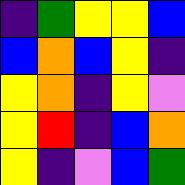[["indigo", "green", "yellow", "yellow", "blue"], ["blue", "orange", "blue", "yellow", "indigo"], ["yellow", "orange", "indigo", "yellow", "violet"], ["yellow", "red", "indigo", "blue", "orange"], ["yellow", "indigo", "violet", "blue", "green"]]